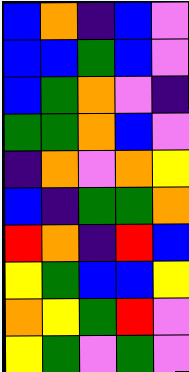[["blue", "orange", "indigo", "blue", "violet"], ["blue", "blue", "green", "blue", "violet"], ["blue", "green", "orange", "violet", "indigo"], ["green", "green", "orange", "blue", "violet"], ["indigo", "orange", "violet", "orange", "yellow"], ["blue", "indigo", "green", "green", "orange"], ["red", "orange", "indigo", "red", "blue"], ["yellow", "green", "blue", "blue", "yellow"], ["orange", "yellow", "green", "red", "violet"], ["yellow", "green", "violet", "green", "violet"]]